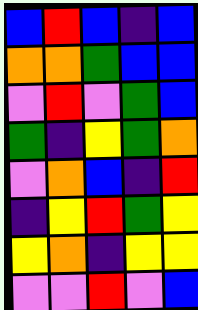[["blue", "red", "blue", "indigo", "blue"], ["orange", "orange", "green", "blue", "blue"], ["violet", "red", "violet", "green", "blue"], ["green", "indigo", "yellow", "green", "orange"], ["violet", "orange", "blue", "indigo", "red"], ["indigo", "yellow", "red", "green", "yellow"], ["yellow", "orange", "indigo", "yellow", "yellow"], ["violet", "violet", "red", "violet", "blue"]]